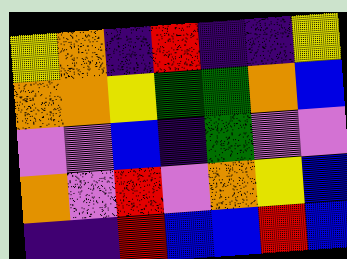[["yellow", "orange", "indigo", "red", "indigo", "indigo", "yellow"], ["orange", "orange", "yellow", "green", "green", "orange", "blue"], ["violet", "violet", "blue", "indigo", "green", "violet", "violet"], ["orange", "violet", "red", "violet", "orange", "yellow", "blue"], ["indigo", "indigo", "red", "blue", "blue", "red", "blue"]]